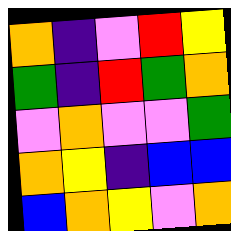[["orange", "indigo", "violet", "red", "yellow"], ["green", "indigo", "red", "green", "orange"], ["violet", "orange", "violet", "violet", "green"], ["orange", "yellow", "indigo", "blue", "blue"], ["blue", "orange", "yellow", "violet", "orange"]]